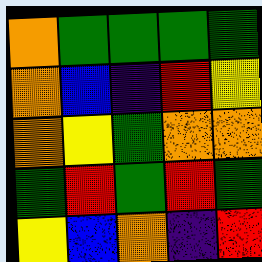[["orange", "green", "green", "green", "green"], ["orange", "blue", "indigo", "red", "yellow"], ["orange", "yellow", "green", "orange", "orange"], ["green", "red", "green", "red", "green"], ["yellow", "blue", "orange", "indigo", "red"]]